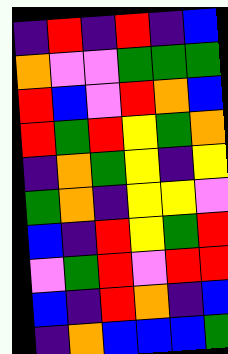[["indigo", "red", "indigo", "red", "indigo", "blue"], ["orange", "violet", "violet", "green", "green", "green"], ["red", "blue", "violet", "red", "orange", "blue"], ["red", "green", "red", "yellow", "green", "orange"], ["indigo", "orange", "green", "yellow", "indigo", "yellow"], ["green", "orange", "indigo", "yellow", "yellow", "violet"], ["blue", "indigo", "red", "yellow", "green", "red"], ["violet", "green", "red", "violet", "red", "red"], ["blue", "indigo", "red", "orange", "indigo", "blue"], ["indigo", "orange", "blue", "blue", "blue", "green"]]